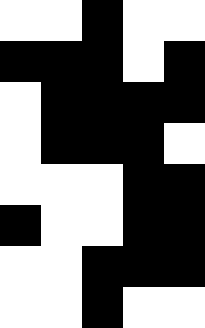[["white", "white", "black", "white", "white"], ["black", "black", "black", "white", "black"], ["white", "black", "black", "black", "black"], ["white", "black", "black", "black", "white"], ["white", "white", "white", "black", "black"], ["black", "white", "white", "black", "black"], ["white", "white", "black", "black", "black"], ["white", "white", "black", "white", "white"]]